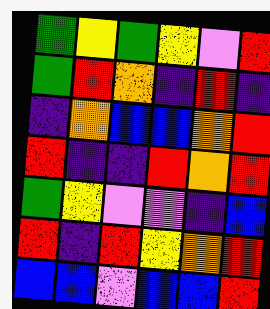[["green", "yellow", "green", "yellow", "violet", "red"], ["green", "red", "orange", "indigo", "red", "indigo"], ["indigo", "orange", "blue", "blue", "orange", "red"], ["red", "indigo", "indigo", "red", "orange", "red"], ["green", "yellow", "violet", "violet", "indigo", "blue"], ["red", "indigo", "red", "yellow", "orange", "red"], ["blue", "blue", "violet", "blue", "blue", "red"]]